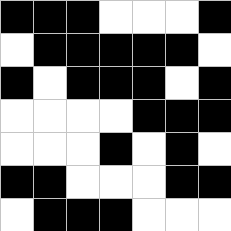[["black", "black", "black", "white", "white", "white", "black"], ["white", "black", "black", "black", "black", "black", "white"], ["black", "white", "black", "black", "black", "white", "black"], ["white", "white", "white", "white", "black", "black", "black"], ["white", "white", "white", "black", "white", "black", "white"], ["black", "black", "white", "white", "white", "black", "black"], ["white", "black", "black", "black", "white", "white", "white"]]